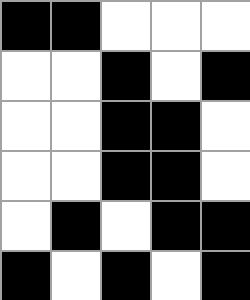[["black", "black", "white", "white", "white"], ["white", "white", "black", "white", "black"], ["white", "white", "black", "black", "white"], ["white", "white", "black", "black", "white"], ["white", "black", "white", "black", "black"], ["black", "white", "black", "white", "black"]]